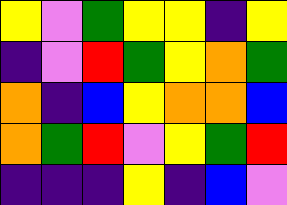[["yellow", "violet", "green", "yellow", "yellow", "indigo", "yellow"], ["indigo", "violet", "red", "green", "yellow", "orange", "green"], ["orange", "indigo", "blue", "yellow", "orange", "orange", "blue"], ["orange", "green", "red", "violet", "yellow", "green", "red"], ["indigo", "indigo", "indigo", "yellow", "indigo", "blue", "violet"]]